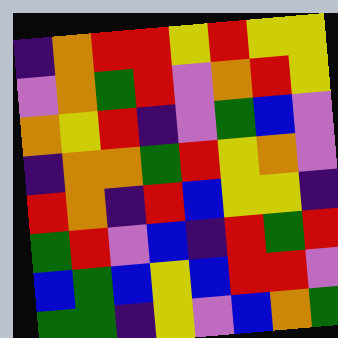[["indigo", "orange", "red", "red", "yellow", "red", "yellow", "yellow"], ["violet", "orange", "green", "red", "violet", "orange", "red", "yellow"], ["orange", "yellow", "red", "indigo", "violet", "green", "blue", "violet"], ["indigo", "orange", "orange", "green", "red", "yellow", "orange", "violet"], ["red", "orange", "indigo", "red", "blue", "yellow", "yellow", "indigo"], ["green", "red", "violet", "blue", "indigo", "red", "green", "red"], ["blue", "green", "blue", "yellow", "blue", "red", "red", "violet"], ["green", "green", "indigo", "yellow", "violet", "blue", "orange", "green"]]